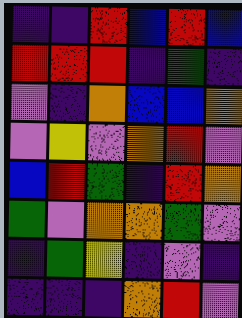[["indigo", "indigo", "red", "blue", "red", "blue"], ["red", "red", "red", "indigo", "green", "indigo"], ["violet", "indigo", "orange", "blue", "blue", "orange"], ["violet", "yellow", "violet", "orange", "red", "violet"], ["blue", "red", "green", "indigo", "red", "orange"], ["green", "violet", "orange", "orange", "green", "violet"], ["indigo", "green", "yellow", "indigo", "violet", "indigo"], ["indigo", "indigo", "indigo", "orange", "red", "violet"]]